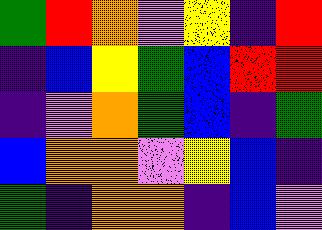[["green", "red", "orange", "violet", "yellow", "indigo", "red"], ["indigo", "blue", "yellow", "green", "blue", "red", "red"], ["indigo", "violet", "orange", "green", "blue", "indigo", "green"], ["blue", "orange", "orange", "violet", "yellow", "blue", "indigo"], ["green", "indigo", "orange", "orange", "indigo", "blue", "violet"]]